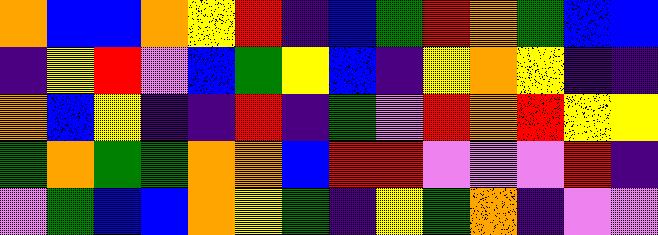[["orange", "blue", "blue", "orange", "yellow", "red", "indigo", "blue", "green", "red", "orange", "green", "blue", "blue"], ["indigo", "yellow", "red", "violet", "blue", "green", "yellow", "blue", "indigo", "yellow", "orange", "yellow", "indigo", "indigo"], ["orange", "blue", "yellow", "indigo", "indigo", "red", "indigo", "green", "violet", "red", "orange", "red", "yellow", "yellow"], ["green", "orange", "green", "green", "orange", "orange", "blue", "red", "red", "violet", "violet", "violet", "red", "indigo"], ["violet", "green", "blue", "blue", "orange", "yellow", "green", "indigo", "yellow", "green", "orange", "indigo", "violet", "violet"]]